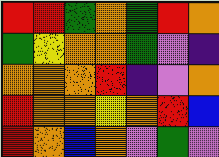[["red", "red", "green", "orange", "green", "red", "orange"], ["green", "yellow", "orange", "orange", "green", "violet", "indigo"], ["orange", "orange", "orange", "red", "indigo", "violet", "orange"], ["red", "orange", "orange", "yellow", "orange", "red", "blue"], ["red", "orange", "blue", "orange", "violet", "green", "violet"]]